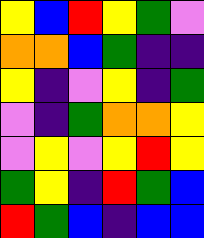[["yellow", "blue", "red", "yellow", "green", "violet"], ["orange", "orange", "blue", "green", "indigo", "indigo"], ["yellow", "indigo", "violet", "yellow", "indigo", "green"], ["violet", "indigo", "green", "orange", "orange", "yellow"], ["violet", "yellow", "violet", "yellow", "red", "yellow"], ["green", "yellow", "indigo", "red", "green", "blue"], ["red", "green", "blue", "indigo", "blue", "blue"]]